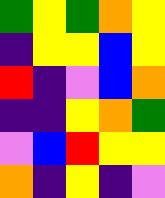[["green", "yellow", "green", "orange", "yellow"], ["indigo", "yellow", "yellow", "blue", "yellow"], ["red", "indigo", "violet", "blue", "orange"], ["indigo", "indigo", "yellow", "orange", "green"], ["violet", "blue", "red", "yellow", "yellow"], ["orange", "indigo", "yellow", "indigo", "violet"]]